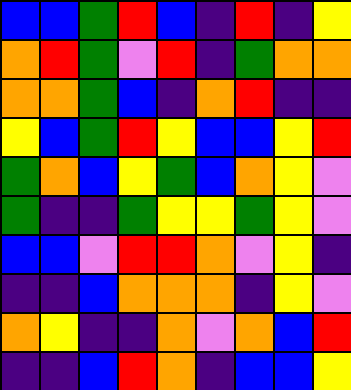[["blue", "blue", "green", "red", "blue", "indigo", "red", "indigo", "yellow"], ["orange", "red", "green", "violet", "red", "indigo", "green", "orange", "orange"], ["orange", "orange", "green", "blue", "indigo", "orange", "red", "indigo", "indigo"], ["yellow", "blue", "green", "red", "yellow", "blue", "blue", "yellow", "red"], ["green", "orange", "blue", "yellow", "green", "blue", "orange", "yellow", "violet"], ["green", "indigo", "indigo", "green", "yellow", "yellow", "green", "yellow", "violet"], ["blue", "blue", "violet", "red", "red", "orange", "violet", "yellow", "indigo"], ["indigo", "indigo", "blue", "orange", "orange", "orange", "indigo", "yellow", "violet"], ["orange", "yellow", "indigo", "indigo", "orange", "violet", "orange", "blue", "red"], ["indigo", "indigo", "blue", "red", "orange", "indigo", "blue", "blue", "yellow"]]